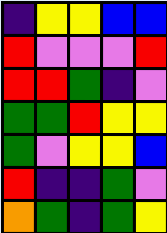[["indigo", "yellow", "yellow", "blue", "blue"], ["red", "violet", "violet", "violet", "red"], ["red", "red", "green", "indigo", "violet"], ["green", "green", "red", "yellow", "yellow"], ["green", "violet", "yellow", "yellow", "blue"], ["red", "indigo", "indigo", "green", "violet"], ["orange", "green", "indigo", "green", "yellow"]]